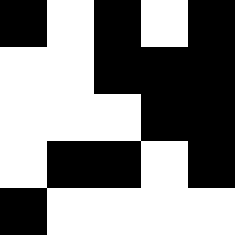[["black", "white", "black", "white", "black"], ["white", "white", "black", "black", "black"], ["white", "white", "white", "black", "black"], ["white", "black", "black", "white", "black"], ["black", "white", "white", "white", "white"]]